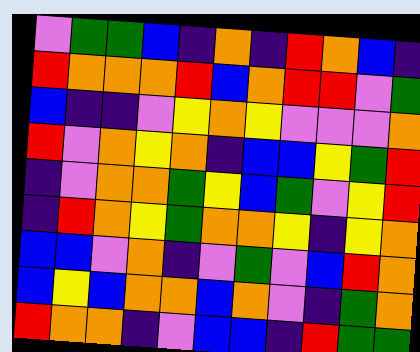[["violet", "green", "green", "blue", "indigo", "orange", "indigo", "red", "orange", "blue", "indigo"], ["red", "orange", "orange", "orange", "red", "blue", "orange", "red", "red", "violet", "green"], ["blue", "indigo", "indigo", "violet", "yellow", "orange", "yellow", "violet", "violet", "violet", "orange"], ["red", "violet", "orange", "yellow", "orange", "indigo", "blue", "blue", "yellow", "green", "red"], ["indigo", "violet", "orange", "orange", "green", "yellow", "blue", "green", "violet", "yellow", "red"], ["indigo", "red", "orange", "yellow", "green", "orange", "orange", "yellow", "indigo", "yellow", "orange"], ["blue", "blue", "violet", "orange", "indigo", "violet", "green", "violet", "blue", "red", "orange"], ["blue", "yellow", "blue", "orange", "orange", "blue", "orange", "violet", "indigo", "green", "orange"], ["red", "orange", "orange", "indigo", "violet", "blue", "blue", "indigo", "red", "green", "green"]]